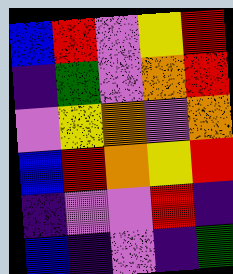[["blue", "red", "violet", "yellow", "red"], ["indigo", "green", "violet", "orange", "red"], ["violet", "yellow", "orange", "violet", "orange"], ["blue", "red", "orange", "yellow", "red"], ["indigo", "violet", "violet", "red", "indigo"], ["blue", "indigo", "violet", "indigo", "green"]]